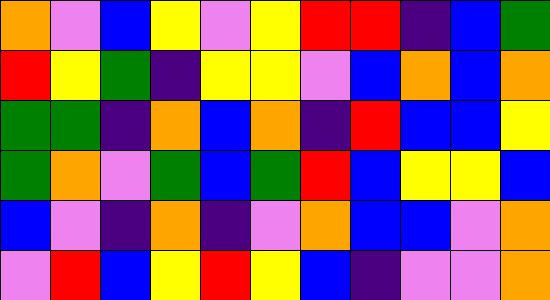[["orange", "violet", "blue", "yellow", "violet", "yellow", "red", "red", "indigo", "blue", "green"], ["red", "yellow", "green", "indigo", "yellow", "yellow", "violet", "blue", "orange", "blue", "orange"], ["green", "green", "indigo", "orange", "blue", "orange", "indigo", "red", "blue", "blue", "yellow"], ["green", "orange", "violet", "green", "blue", "green", "red", "blue", "yellow", "yellow", "blue"], ["blue", "violet", "indigo", "orange", "indigo", "violet", "orange", "blue", "blue", "violet", "orange"], ["violet", "red", "blue", "yellow", "red", "yellow", "blue", "indigo", "violet", "violet", "orange"]]